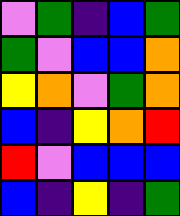[["violet", "green", "indigo", "blue", "green"], ["green", "violet", "blue", "blue", "orange"], ["yellow", "orange", "violet", "green", "orange"], ["blue", "indigo", "yellow", "orange", "red"], ["red", "violet", "blue", "blue", "blue"], ["blue", "indigo", "yellow", "indigo", "green"]]